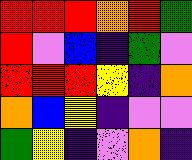[["red", "red", "red", "orange", "red", "green"], ["red", "violet", "blue", "indigo", "green", "violet"], ["red", "red", "red", "yellow", "indigo", "orange"], ["orange", "blue", "yellow", "indigo", "violet", "violet"], ["green", "yellow", "indigo", "violet", "orange", "indigo"]]